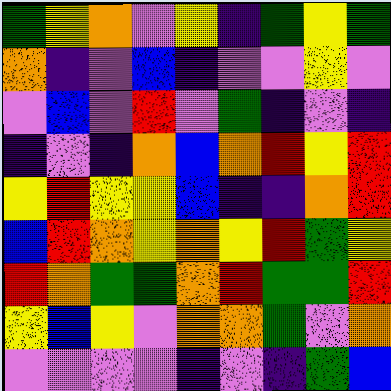[["green", "yellow", "orange", "violet", "yellow", "indigo", "green", "yellow", "green"], ["orange", "indigo", "violet", "blue", "indigo", "violet", "violet", "yellow", "violet"], ["violet", "blue", "violet", "red", "violet", "green", "indigo", "violet", "indigo"], ["indigo", "violet", "indigo", "orange", "blue", "orange", "red", "yellow", "red"], ["yellow", "red", "yellow", "yellow", "blue", "indigo", "indigo", "orange", "red"], ["blue", "red", "orange", "yellow", "orange", "yellow", "red", "green", "yellow"], ["red", "orange", "green", "green", "orange", "red", "green", "green", "red"], ["yellow", "blue", "yellow", "violet", "orange", "orange", "green", "violet", "orange"], ["violet", "violet", "violet", "violet", "indigo", "violet", "indigo", "green", "blue"]]